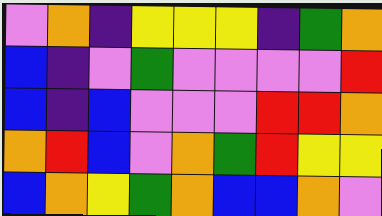[["violet", "orange", "indigo", "yellow", "yellow", "yellow", "indigo", "green", "orange"], ["blue", "indigo", "violet", "green", "violet", "violet", "violet", "violet", "red"], ["blue", "indigo", "blue", "violet", "violet", "violet", "red", "red", "orange"], ["orange", "red", "blue", "violet", "orange", "green", "red", "yellow", "yellow"], ["blue", "orange", "yellow", "green", "orange", "blue", "blue", "orange", "violet"]]